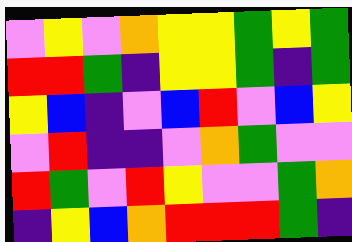[["violet", "yellow", "violet", "orange", "yellow", "yellow", "green", "yellow", "green"], ["red", "red", "green", "indigo", "yellow", "yellow", "green", "indigo", "green"], ["yellow", "blue", "indigo", "violet", "blue", "red", "violet", "blue", "yellow"], ["violet", "red", "indigo", "indigo", "violet", "orange", "green", "violet", "violet"], ["red", "green", "violet", "red", "yellow", "violet", "violet", "green", "orange"], ["indigo", "yellow", "blue", "orange", "red", "red", "red", "green", "indigo"]]